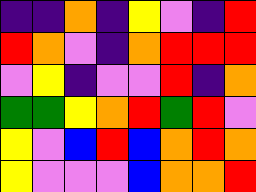[["indigo", "indigo", "orange", "indigo", "yellow", "violet", "indigo", "red"], ["red", "orange", "violet", "indigo", "orange", "red", "red", "red"], ["violet", "yellow", "indigo", "violet", "violet", "red", "indigo", "orange"], ["green", "green", "yellow", "orange", "red", "green", "red", "violet"], ["yellow", "violet", "blue", "red", "blue", "orange", "red", "orange"], ["yellow", "violet", "violet", "violet", "blue", "orange", "orange", "red"]]